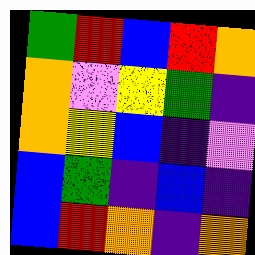[["green", "red", "blue", "red", "orange"], ["orange", "violet", "yellow", "green", "indigo"], ["orange", "yellow", "blue", "indigo", "violet"], ["blue", "green", "indigo", "blue", "indigo"], ["blue", "red", "orange", "indigo", "orange"]]